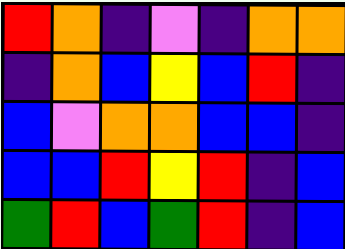[["red", "orange", "indigo", "violet", "indigo", "orange", "orange"], ["indigo", "orange", "blue", "yellow", "blue", "red", "indigo"], ["blue", "violet", "orange", "orange", "blue", "blue", "indigo"], ["blue", "blue", "red", "yellow", "red", "indigo", "blue"], ["green", "red", "blue", "green", "red", "indigo", "blue"]]